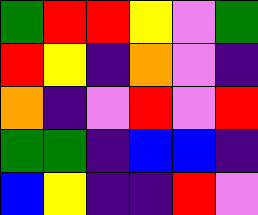[["green", "red", "red", "yellow", "violet", "green"], ["red", "yellow", "indigo", "orange", "violet", "indigo"], ["orange", "indigo", "violet", "red", "violet", "red"], ["green", "green", "indigo", "blue", "blue", "indigo"], ["blue", "yellow", "indigo", "indigo", "red", "violet"]]